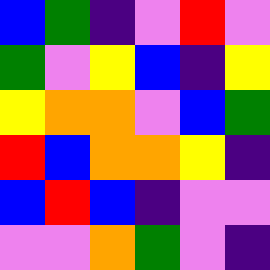[["blue", "green", "indigo", "violet", "red", "violet"], ["green", "violet", "yellow", "blue", "indigo", "yellow"], ["yellow", "orange", "orange", "violet", "blue", "green"], ["red", "blue", "orange", "orange", "yellow", "indigo"], ["blue", "red", "blue", "indigo", "violet", "violet"], ["violet", "violet", "orange", "green", "violet", "indigo"]]